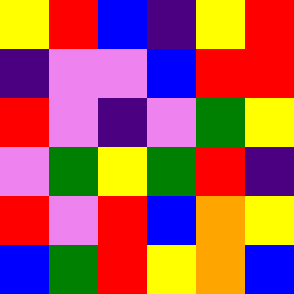[["yellow", "red", "blue", "indigo", "yellow", "red"], ["indigo", "violet", "violet", "blue", "red", "red"], ["red", "violet", "indigo", "violet", "green", "yellow"], ["violet", "green", "yellow", "green", "red", "indigo"], ["red", "violet", "red", "blue", "orange", "yellow"], ["blue", "green", "red", "yellow", "orange", "blue"]]